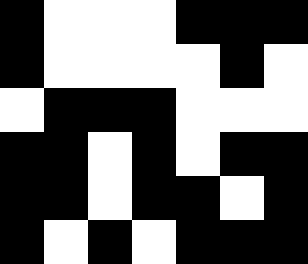[["black", "white", "white", "white", "black", "black", "black"], ["black", "white", "white", "white", "white", "black", "white"], ["white", "black", "black", "black", "white", "white", "white"], ["black", "black", "white", "black", "white", "black", "black"], ["black", "black", "white", "black", "black", "white", "black"], ["black", "white", "black", "white", "black", "black", "black"]]